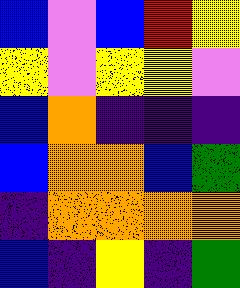[["blue", "violet", "blue", "red", "yellow"], ["yellow", "violet", "yellow", "yellow", "violet"], ["blue", "orange", "indigo", "indigo", "indigo"], ["blue", "orange", "orange", "blue", "green"], ["indigo", "orange", "orange", "orange", "orange"], ["blue", "indigo", "yellow", "indigo", "green"]]